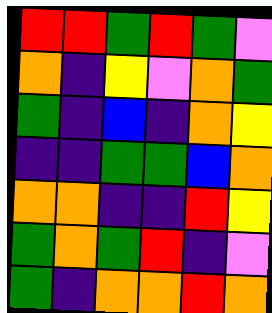[["red", "red", "green", "red", "green", "violet"], ["orange", "indigo", "yellow", "violet", "orange", "green"], ["green", "indigo", "blue", "indigo", "orange", "yellow"], ["indigo", "indigo", "green", "green", "blue", "orange"], ["orange", "orange", "indigo", "indigo", "red", "yellow"], ["green", "orange", "green", "red", "indigo", "violet"], ["green", "indigo", "orange", "orange", "red", "orange"]]